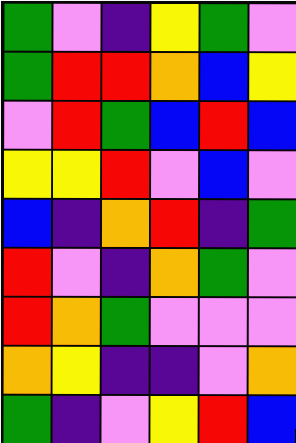[["green", "violet", "indigo", "yellow", "green", "violet"], ["green", "red", "red", "orange", "blue", "yellow"], ["violet", "red", "green", "blue", "red", "blue"], ["yellow", "yellow", "red", "violet", "blue", "violet"], ["blue", "indigo", "orange", "red", "indigo", "green"], ["red", "violet", "indigo", "orange", "green", "violet"], ["red", "orange", "green", "violet", "violet", "violet"], ["orange", "yellow", "indigo", "indigo", "violet", "orange"], ["green", "indigo", "violet", "yellow", "red", "blue"]]